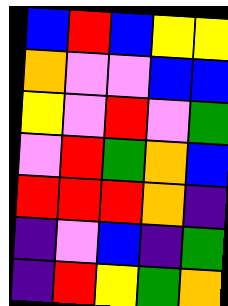[["blue", "red", "blue", "yellow", "yellow"], ["orange", "violet", "violet", "blue", "blue"], ["yellow", "violet", "red", "violet", "green"], ["violet", "red", "green", "orange", "blue"], ["red", "red", "red", "orange", "indigo"], ["indigo", "violet", "blue", "indigo", "green"], ["indigo", "red", "yellow", "green", "orange"]]